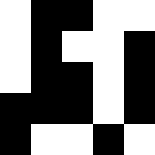[["white", "black", "black", "white", "white"], ["white", "black", "white", "white", "black"], ["white", "black", "black", "white", "black"], ["black", "black", "black", "white", "black"], ["black", "white", "white", "black", "white"]]